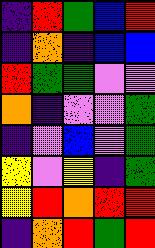[["indigo", "red", "green", "blue", "red"], ["indigo", "orange", "indigo", "blue", "blue"], ["red", "green", "green", "violet", "violet"], ["orange", "indigo", "violet", "violet", "green"], ["indigo", "violet", "blue", "violet", "green"], ["yellow", "violet", "yellow", "indigo", "green"], ["yellow", "red", "orange", "red", "red"], ["indigo", "orange", "red", "green", "red"]]